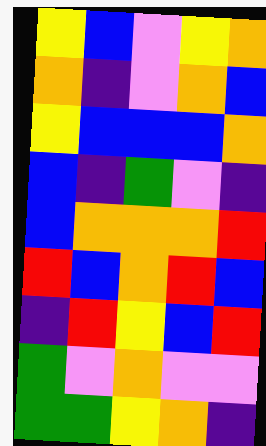[["yellow", "blue", "violet", "yellow", "orange"], ["orange", "indigo", "violet", "orange", "blue"], ["yellow", "blue", "blue", "blue", "orange"], ["blue", "indigo", "green", "violet", "indigo"], ["blue", "orange", "orange", "orange", "red"], ["red", "blue", "orange", "red", "blue"], ["indigo", "red", "yellow", "blue", "red"], ["green", "violet", "orange", "violet", "violet"], ["green", "green", "yellow", "orange", "indigo"]]